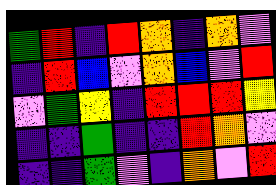[["green", "red", "indigo", "red", "orange", "indigo", "orange", "violet"], ["indigo", "red", "blue", "violet", "orange", "blue", "violet", "red"], ["violet", "green", "yellow", "indigo", "red", "red", "red", "yellow"], ["indigo", "indigo", "green", "indigo", "indigo", "red", "orange", "violet"], ["indigo", "indigo", "green", "violet", "indigo", "orange", "violet", "red"]]